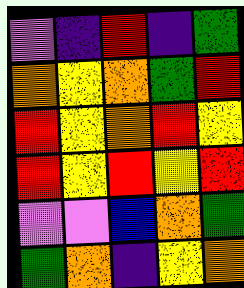[["violet", "indigo", "red", "indigo", "green"], ["orange", "yellow", "orange", "green", "red"], ["red", "yellow", "orange", "red", "yellow"], ["red", "yellow", "red", "yellow", "red"], ["violet", "violet", "blue", "orange", "green"], ["green", "orange", "indigo", "yellow", "orange"]]